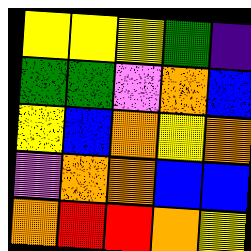[["yellow", "yellow", "yellow", "green", "indigo"], ["green", "green", "violet", "orange", "blue"], ["yellow", "blue", "orange", "yellow", "orange"], ["violet", "orange", "orange", "blue", "blue"], ["orange", "red", "red", "orange", "yellow"]]